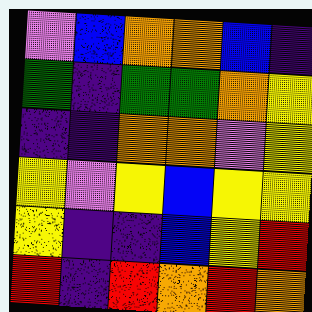[["violet", "blue", "orange", "orange", "blue", "indigo"], ["green", "indigo", "green", "green", "orange", "yellow"], ["indigo", "indigo", "orange", "orange", "violet", "yellow"], ["yellow", "violet", "yellow", "blue", "yellow", "yellow"], ["yellow", "indigo", "indigo", "blue", "yellow", "red"], ["red", "indigo", "red", "orange", "red", "orange"]]